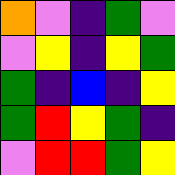[["orange", "violet", "indigo", "green", "violet"], ["violet", "yellow", "indigo", "yellow", "green"], ["green", "indigo", "blue", "indigo", "yellow"], ["green", "red", "yellow", "green", "indigo"], ["violet", "red", "red", "green", "yellow"]]